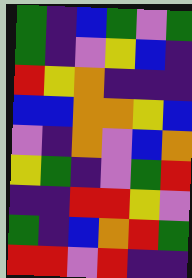[["green", "indigo", "blue", "green", "violet", "green"], ["green", "indigo", "violet", "yellow", "blue", "indigo"], ["red", "yellow", "orange", "indigo", "indigo", "indigo"], ["blue", "blue", "orange", "orange", "yellow", "blue"], ["violet", "indigo", "orange", "violet", "blue", "orange"], ["yellow", "green", "indigo", "violet", "green", "red"], ["indigo", "indigo", "red", "red", "yellow", "violet"], ["green", "indigo", "blue", "orange", "red", "green"], ["red", "red", "violet", "red", "indigo", "indigo"]]